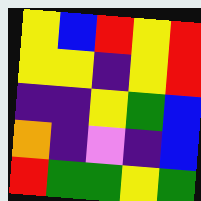[["yellow", "blue", "red", "yellow", "red"], ["yellow", "yellow", "indigo", "yellow", "red"], ["indigo", "indigo", "yellow", "green", "blue"], ["orange", "indigo", "violet", "indigo", "blue"], ["red", "green", "green", "yellow", "green"]]